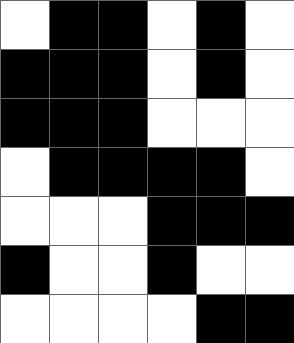[["white", "black", "black", "white", "black", "white"], ["black", "black", "black", "white", "black", "white"], ["black", "black", "black", "white", "white", "white"], ["white", "black", "black", "black", "black", "white"], ["white", "white", "white", "black", "black", "black"], ["black", "white", "white", "black", "white", "white"], ["white", "white", "white", "white", "black", "black"]]